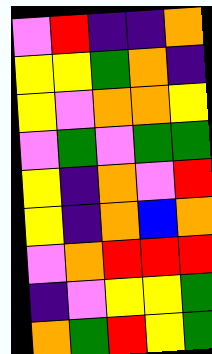[["violet", "red", "indigo", "indigo", "orange"], ["yellow", "yellow", "green", "orange", "indigo"], ["yellow", "violet", "orange", "orange", "yellow"], ["violet", "green", "violet", "green", "green"], ["yellow", "indigo", "orange", "violet", "red"], ["yellow", "indigo", "orange", "blue", "orange"], ["violet", "orange", "red", "red", "red"], ["indigo", "violet", "yellow", "yellow", "green"], ["orange", "green", "red", "yellow", "green"]]